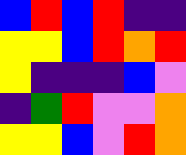[["blue", "red", "blue", "red", "indigo", "indigo"], ["yellow", "yellow", "blue", "red", "orange", "red"], ["yellow", "indigo", "indigo", "indigo", "blue", "violet"], ["indigo", "green", "red", "violet", "violet", "orange"], ["yellow", "yellow", "blue", "violet", "red", "orange"]]